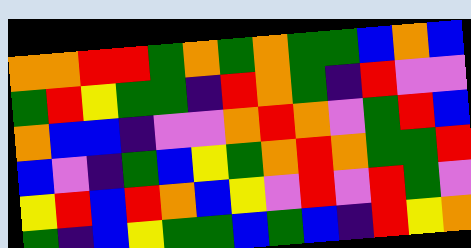[["orange", "orange", "red", "red", "green", "orange", "green", "orange", "green", "green", "blue", "orange", "blue"], ["green", "red", "yellow", "green", "green", "indigo", "red", "orange", "green", "indigo", "red", "violet", "violet"], ["orange", "blue", "blue", "indigo", "violet", "violet", "orange", "red", "orange", "violet", "green", "red", "blue"], ["blue", "violet", "indigo", "green", "blue", "yellow", "green", "orange", "red", "orange", "green", "green", "red"], ["yellow", "red", "blue", "red", "orange", "blue", "yellow", "violet", "red", "violet", "red", "green", "violet"], ["green", "indigo", "blue", "yellow", "green", "green", "blue", "green", "blue", "indigo", "red", "yellow", "orange"]]